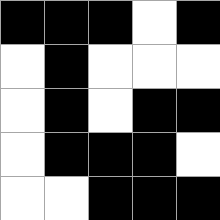[["black", "black", "black", "white", "black"], ["white", "black", "white", "white", "white"], ["white", "black", "white", "black", "black"], ["white", "black", "black", "black", "white"], ["white", "white", "black", "black", "black"]]